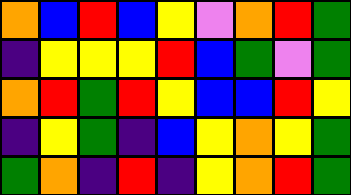[["orange", "blue", "red", "blue", "yellow", "violet", "orange", "red", "green"], ["indigo", "yellow", "yellow", "yellow", "red", "blue", "green", "violet", "green"], ["orange", "red", "green", "red", "yellow", "blue", "blue", "red", "yellow"], ["indigo", "yellow", "green", "indigo", "blue", "yellow", "orange", "yellow", "green"], ["green", "orange", "indigo", "red", "indigo", "yellow", "orange", "red", "green"]]